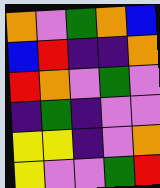[["orange", "violet", "green", "orange", "blue"], ["blue", "red", "indigo", "indigo", "orange"], ["red", "orange", "violet", "green", "violet"], ["indigo", "green", "indigo", "violet", "violet"], ["yellow", "yellow", "indigo", "violet", "orange"], ["yellow", "violet", "violet", "green", "red"]]